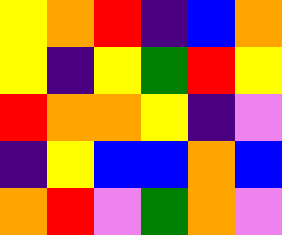[["yellow", "orange", "red", "indigo", "blue", "orange"], ["yellow", "indigo", "yellow", "green", "red", "yellow"], ["red", "orange", "orange", "yellow", "indigo", "violet"], ["indigo", "yellow", "blue", "blue", "orange", "blue"], ["orange", "red", "violet", "green", "orange", "violet"]]